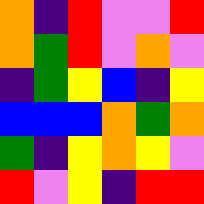[["orange", "indigo", "red", "violet", "violet", "red"], ["orange", "green", "red", "violet", "orange", "violet"], ["indigo", "green", "yellow", "blue", "indigo", "yellow"], ["blue", "blue", "blue", "orange", "green", "orange"], ["green", "indigo", "yellow", "orange", "yellow", "violet"], ["red", "violet", "yellow", "indigo", "red", "red"]]